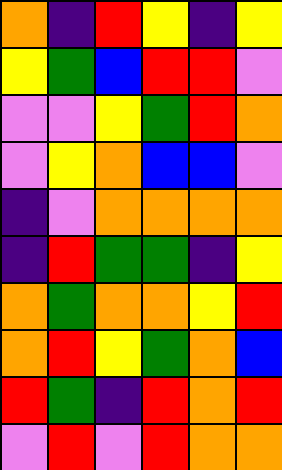[["orange", "indigo", "red", "yellow", "indigo", "yellow"], ["yellow", "green", "blue", "red", "red", "violet"], ["violet", "violet", "yellow", "green", "red", "orange"], ["violet", "yellow", "orange", "blue", "blue", "violet"], ["indigo", "violet", "orange", "orange", "orange", "orange"], ["indigo", "red", "green", "green", "indigo", "yellow"], ["orange", "green", "orange", "orange", "yellow", "red"], ["orange", "red", "yellow", "green", "orange", "blue"], ["red", "green", "indigo", "red", "orange", "red"], ["violet", "red", "violet", "red", "orange", "orange"]]